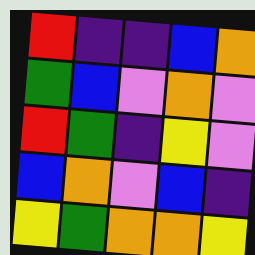[["red", "indigo", "indigo", "blue", "orange"], ["green", "blue", "violet", "orange", "violet"], ["red", "green", "indigo", "yellow", "violet"], ["blue", "orange", "violet", "blue", "indigo"], ["yellow", "green", "orange", "orange", "yellow"]]